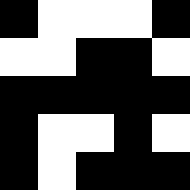[["black", "white", "white", "white", "black"], ["white", "white", "black", "black", "white"], ["black", "black", "black", "black", "black"], ["black", "white", "white", "black", "white"], ["black", "white", "black", "black", "black"]]